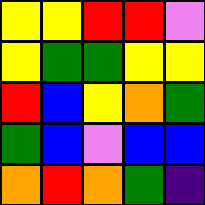[["yellow", "yellow", "red", "red", "violet"], ["yellow", "green", "green", "yellow", "yellow"], ["red", "blue", "yellow", "orange", "green"], ["green", "blue", "violet", "blue", "blue"], ["orange", "red", "orange", "green", "indigo"]]